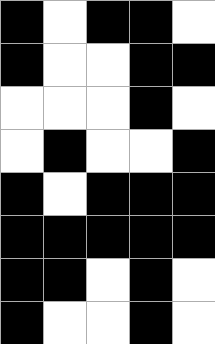[["black", "white", "black", "black", "white"], ["black", "white", "white", "black", "black"], ["white", "white", "white", "black", "white"], ["white", "black", "white", "white", "black"], ["black", "white", "black", "black", "black"], ["black", "black", "black", "black", "black"], ["black", "black", "white", "black", "white"], ["black", "white", "white", "black", "white"]]